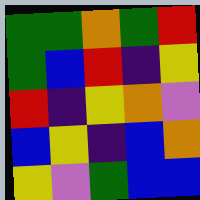[["green", "green", "orange", "green", "red"], ["green", "blue", "red", "indigo", "yellow"], ["red", "indigo", "yellow", "orange", "violet"], ["blue", "yellow", "indigo", "blue", "orange"], ["yellow", "violet", "green", "blue", "blue"]]